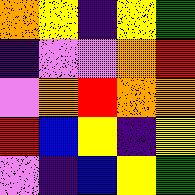[["orange", "yellow", "indigo", "yellow", "green"], ["indigo", "violet", "violet", "orange", "red"], ["violet", "orange", "red", "orange", "orange"], ["red", "blue", "yellow", "indigo", "yellow"], ["violet", "indigo", "blue", "yellow", "green"]]